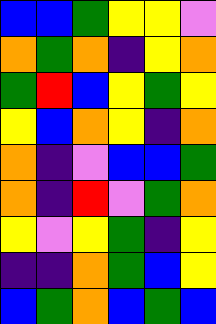[["blue", "blue", "green", "yellow", "yellow", "violet"], ["orange", "green", "orange", "indigo", "yellow", "orange"], ["green", "red", "blue", "yellow", "green", "yellow"], ["yellow", "blue", "orange", "yellow", "indigo", "orange"], ["orange", "indigo", "violet", "blue", "blue", "green"], ["orange", "indigo", "red", "violet", "green", "orange"], ["yellow", "violet", "yellow", "green", "indigo", "yellow"], ["indigo", "indigo", "orange", "green", "blue", "yellow"], ["blue", "green", "orange", "blue", "green", "blue"]]